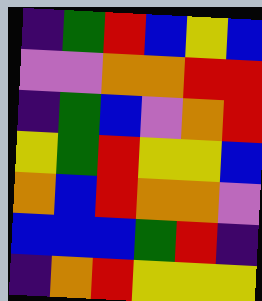[["indigo", "green", "red", "blue", "yellow", "blue"], ["violet", "violet", "orange", "orange", "red", "red"], ["indigo", "green", "blue", "violet", "orange", "red"], ["yellow", "green", "red", "yellow", "yellow", "blue"], ["orange", "blue", "red", "orange", "orange", "violet"], ["blue", "blue", "blue", "green", "red", "indigo"], ["indigo", "orange", "red", "yellow", "yellow", "yellow"]]